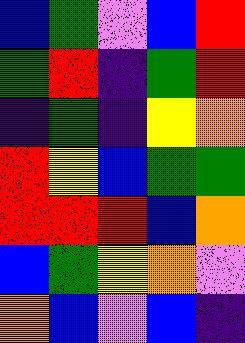[["blue", "green", "violet", "blue", "red"], ["green", "red", "indigo", "green", "red"], ["indigo", "green", "indigo", "yellow", "orange"], ["red", "yellow", "blue", "green", "green"], ["red", "red", "red", "blue", "orange"], ["blue", "green", "yellow", "orange", "violet"], ["orange", "blue", "violet", "blue", "indigo"]]